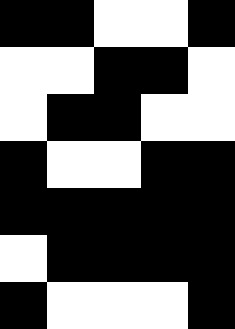[["black", "black", "white", "white", "black"], ["white", "white", "black", "black", "white"], ["white", "black", "black", "white", "white"], ["black", "white", "white", "black", "black"], ["black", "black", "black", "black", "black"], ["white", "black", "black", "black", "black"], ["black", "white", "white", "white", "black"]]